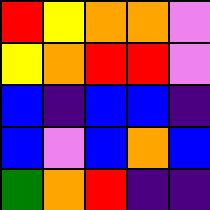[["red", "yellow", "orange", "orange", "violet"], ["yellow", "orange", "red", "red", "violet"], ["blue", "indigo", "blue", "blue", "indigo"], ["blue", "violet", "blue", "orange", "blue"], ["green", "orange", "red", "indigo", "indigo"]]